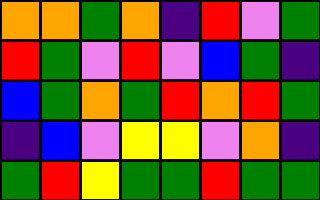[["orange", "orange", "green", "orange", "indigo", "red", "violet", "green"], ["red", "green", "violet", "red", "violet", "blue", "green", "indigo"], ["blue", "green", "orange", "green", "red", "orange", "red", "green"], ["indigo", "blue", "violet", "yellow", "yellow", "violet", "orange", "indigo"], ["green", "red", "yellow", "green", "green", "red", "green", "green"]]